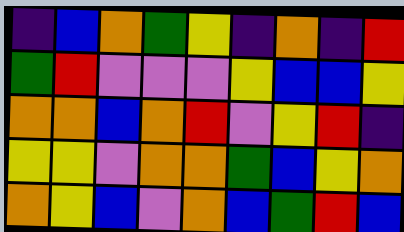[["indigo", "blue", "orange", "green", "yellow", "indigo", "orange", "indigo", "red"], ["green", "red", "violet", "violet", "violet", "yellow", "blue", "blue", "yellow"], ["orange", "orange", "blue", "orange", "red", "violet", "yellow", "red", "indigo"], ["yellow", "yellow", "violet", "orange", "orange", "green", "blue", "yellow", "orange"], ["orange", "yellow", "blue", "violet", "orange", "blue", "green", "red", "blue"]]